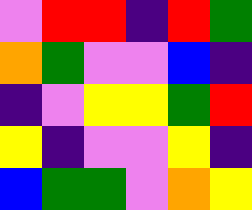[["violet", "red", "red", "indigo", "red", "green"], ["orange", "green", "violet", "violet", "blue", "indigo"], ["indigo", "violet", "yellow", "yellow", "green", "red"], ["yellow", "indigo", "violet", "violet", "yellow", "indigo"], ["blue", "green", "green", "violet", "orange", "yellow"]]